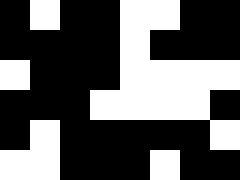[["black", "white", "black", "black", "white", "white", "black", "black"], ["black", "black", "black", "black", "white", "black", "black", "black"], ["white", "black", "black", "black", "white", "white", "white", "white"], ["black", "black", "black", "white", "white", "white", "white", "black"], ["black", "white", "black", "black", "black", "black", "black", "white"], ["white", "white", "black", "black", "black", "white", "black", "black"]]